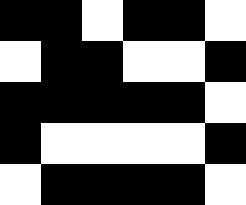[["black", "black", "white", "black", "black", "white"], ["white", "black", "black", "white", "white", "black"], ["black", "black", "black", "black", "black", "white"], ["black", "white", "white", "white", "white", "black"], ["white", "black", "black", "black", "black", "white"]]